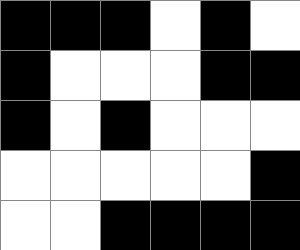[["black", "black", "black", "white", "black", "white"], ["black", "white", "white", "white", "black", "black"], ["black", "white", "black", "white", "white", "white"], ["white", "white", "white", "white", "white", "black"], ["white", "white", "black", "black", "black", "black"]]